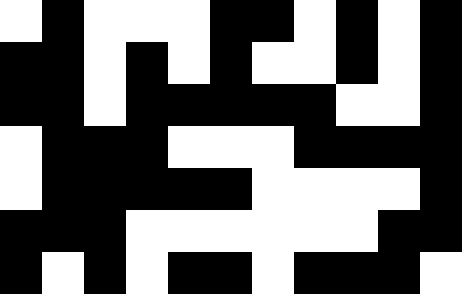[["white", "black", "white", "white", "white", "black", "black", "white", "black", "white", "black"], ["black", "black", "white", "black", "white", "black", "white", "white", "black", "white", "black"], ["black", "black", "white", "black", "black", "black", "black", "black", "white", "white", "black"], ["white", "black", "black", "black", "white", "white", "white", "black", "black", "black", "black"], ["white", "black", "black", "black", "black", "black", "white", "white", "white", "white", "black"], ["black", "black", "black", "white", "white", "white", "white", "white", "white", "black", "black"], ["black", "white", "black", "white", "black", "black", "white", "black", "black", "black", "white"]]